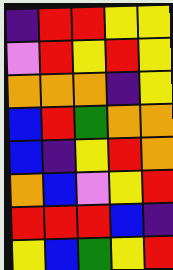[["indigo", "red", "red", "yellow", "yellow"], ["violet", "red", "yellow", "red", "yellow"], ["orange", "orange", "orange", "indigo", "yellow"], ["blue", "red", "green", "orange", "orange"], ["blue", "indigo", "yellow", "red", "orange"], ["orange", "blue", "violet", "yellow", "red"], ["red", "red", "red", "blue", "indigo"], ["yellow", "blue", "green", "yellow", "red"]]